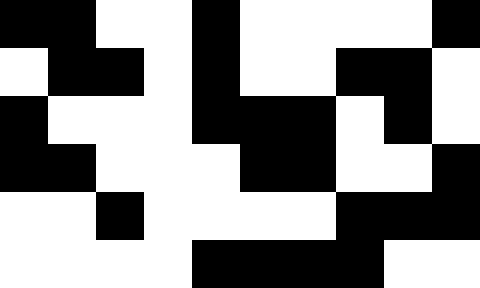[["black", "black", "white", "white", "black", "white", "white", "white", "white", "black"], ["white", "black", "black", "white", "black", "white", "white", "black", "black", "white"], ["black", "white", "white", "white", "black", "black", "black", "white", "black", "white"], ["black", "black", "white", "white", "white", "black", "black", "white", "white", "black"], ["white", "white", "black", "white", "white", "white", "white", "black", "black", "black"], ["white", "white", "white", "white", "black", "black", "black", "black", "white", "white"]]